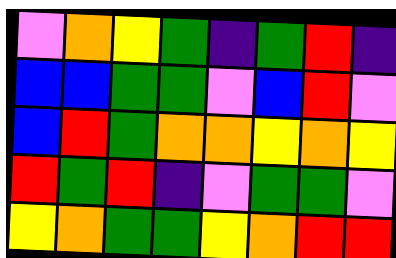[["violet", "orange", "yellow", "green", "indigo", "green", "red", "indigo"], ["blue", "blue", "green", "green", "violet", "blue", "red", "violet"], ["blue", "red", "green", "orange", "orange", "yellow", "orange", "yellow"], ["red", "green", "red", "indigo", "violet", "green", "green", "violet"], ["yellow", "orange", "green", "green", "yellow", "orange", "red", "red"]]